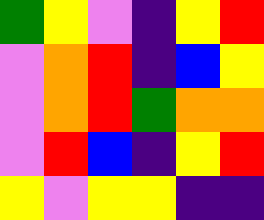[["green", "yellow", "violet", "indigo", "yellow", "red"], ["violet", "orange", "red", "indigo", "blue", "yellow"], ["violet", "orange", "red", "green", "orange", "orange"], ["violet", "red", "blue", "indigo", "yellow", "red"], ["yellow", "violet", "yellow", "yellow", "indigo", "indigo"]]